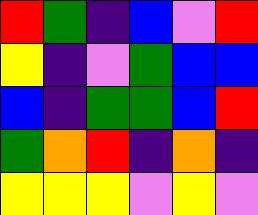[["red", "green", "indigo", "blue", "violet", "red"], ["yellow", "indigo", "violet", "green", "blue", "blue"], ["blue", "indigo", "green", "green", "blue", "red"], ["green", "orange", "red", "indigo", "orange", "indigo"], ["yellow", "yellow", "yellow", "violet", "yellow", "violet"]]